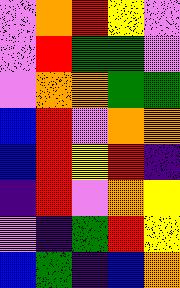[["violet", "orange", "red", "yellow", "violet"], ["violet", "red", "green", "green", "violet"], ["violet", "orange", "orange", "green", "green"], ["blue", "red", "violet", "orange", "orange"], ["blue", "red", "yellow", "red", "indigo"], ["indigo", "red", "violet", "orange", "yellow"], ["violet", "indigo", "green", "red", "yellow"], ["blue", "green", "indigo", "blue", "orange"]]